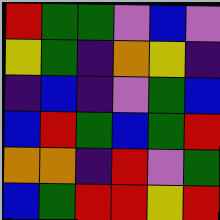[["red", "green", "green", "violet", "blue", "violet"], ["yellow", "green", "indigo", "orange", "yellow", "indigo"], ["indigo", "blue", "indigo", "violet", "green", "blue"], ["blue", "red", "green", "blue", "green", "red"], ["orange", "orange", "indigo", "red", "violet", "green"], ["blue", "green", "red", "red", "yellow", "red"]]